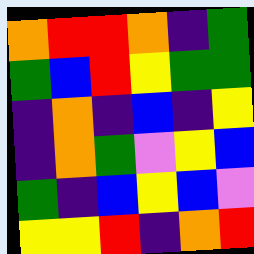[["orange", "red", "red", "orange", "indigo", "green"], ["green", "blue", "red", "yellow", "green", "green"], ["indigo", "orange", "indigo", "blue", "indigo", "yellow"], ["indigo", "orange", "green", "violet", "yellow", "blue"], ["green", "indigo", "blue", "yellow", "blue", "violet"], ["yellow", "yellow", "red", "indigo", "orange", "red"]]